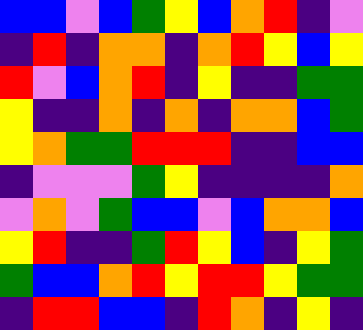[["blue", "blue", "violet", "blue", "green", "yellow", "blue", "orange", "red", "indigo", "violet"], ["indigo", "red", "indigo", "orange", "orange", "indigo", "orange", "red", "yellow", "blue", "yellow"], ["red", "violet", "blue", "orange", "red", "indigo", "yellow", "indigo", "indigo", "green", "green"], ["yellow", "indigo", "indigo", "orange", "indigo", "orange", "indigo", "orange", "orange", "blue", "green"], ["yellow", "orange", "green", "green", "red", "red", "red", "indigo", "indigo", "blue", "blue"], ["indigo", "violet", "violet", "violet", "green", "yellow", "indigo", "indigo", "indigo", "indigo", "orange"], ["violet", "orange", "violet", "green", "blue", "blue", "violet", "blue", "orange", "orange", "blue"], ["yellow", "red", "indigo", "indigo", "green", "red", "yellow", "blue", "indigo", "yellow", "green"], ["green", "blue", "blue", "orange", "red", "yellow", "red", "red", "yellow", "green", "green"], ["indigo", "red", "red", "blue", "blue", "indigo", "red", "orange", "indigo", "yellow", "indigo"]]